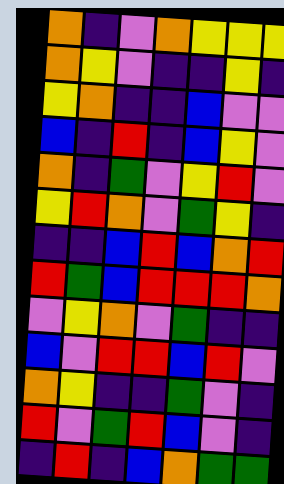[["orange", "indigo", "violet", "orange", "yellow", "yellow", "yellow"], ["orange", "yellow", "violet", "indigo", "indigo", "yellow", "indigo"], ["yellow", "orange", "indigo", "indigo", "blue", "violet", "violet"], ["blue", "indigo", "red", "indigo", "blue", "yellow", "violet"], ["orange", "indigo", "green", "violet", "yellow", "red", "violet"], ["yellow", "red", "orange", "violet", "green", "yellow", "indigo"], ["indigo", "indigo", "blue", "red", "blue", "orange", "red"], ["red", "green", "blue", "red", "red", "red", "orange"], ["violet", "yellow", "orange", "violet", "green", "indigo", "indigo"], ["blue", "violet", "red", "red", "blue", "red", "violet"], ["orange", "yellow", "indigo", "indigo", "green", "violet", "indigo"], ["red", "violet", "green", "red", "blue", "violet", "indigo"], ["indigo", "red", "indigo", "blue", "orange", "green", "green"]]